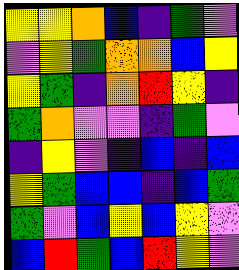[["yellow", "yellow", "orange", "blue", "indigo", "green", "violet"], ["violet", "yellow", "green", "orange", "orange", "blue", "yellow"], ["yellow", "green", "indigo", "orange", "red", "yellow", "indigo"], ["green", "orange", "violet", "violet", "indigo", "green", "violet"], ["indigo", "yellow", "violet", "indigo", "blue", "indigo", "blue"], ["yellow", "green", "blue", "blue", "indigo", "blue", "green"], ["green", "violet", "blue", "yellow", "blue", "yellow", "violet"], ["blue", "red", "green", "blue", "red", "yellow", "violet"]]